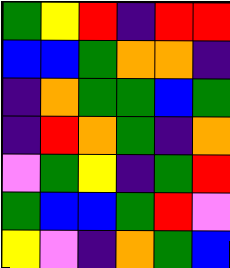[["green", "yellow", "red", "indigo", "red", "red"], ["blue", "blue", "green", "orange", "orange", "indigo"], ["indigo", "orange", "green", "green", "blue", "green"], ["indigo", "red", "orange", "green", "indigo", "orange"], ["violet", "green", "yellow", "indigo", "green", "red"], ["green", "blue", "blue", "green", "red", "violet"], ["yellow", "violet", "indigo", "orange", "green", "blue"]]